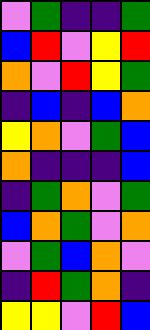[["violet", "green", "indigo", "indigo", "green"], ["blue", "red", "violet", "yellow", "red"], ["orange", "violet", "red", "yellow", "green"], ["indigo", "blue", "indigo", "blue", "orange"], ["yellow", "orange", "violet", "green", "blue"], ["orange", "indigo", "indigo", "indigo", "blue"], ["indigo", "green", "orange", "violet", "green"], ["blue", "orange", "green", "violet", "orange"], ["violet", "green", "blue", "orange", "violet"], ["indigo", "red", "green", "orange", "indigo"], ["yellow", "yellow", "violet", "red", "blue"]]